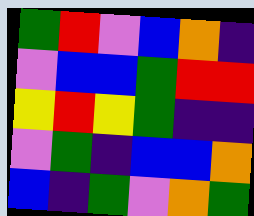[["green", "red", "violet", "blue", "orange", "indigo"], ["violet", "blue", "blue", "green", "red", "red"], ["yellow", "red", "yellow", "green", "indigo", "indigo"], ["violet", "green", "indigo", "blue", "blue", "orange"], ["blue", "indigo", "green", "violet", "orange", "green"]]